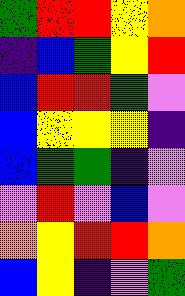[["green", "red", "red", "yellow", "orange"], ["indigo", "blue", "green", "yellow", "red"], ["blue", "red", "red", "green", "violet"], ["blue", "yellow", "yellow", "yellow", "indigo"], ["blue", "green", "green", "indigo", "violet"], ["violet", "red", "violet", "blue", "violet"], ["orange", "yellow", "red", "red", "orange"], ["blue", "yellow", "indigo", "violet", "green"]]